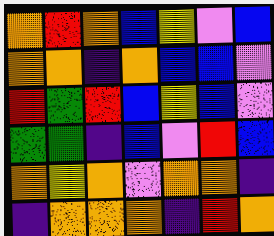[["orange", "red", "orange", "blue", "yellow", "violet", "blue"], ["orange", "orange", "indigo", "orange", "blue", "blue", "violet"], ["red", "green", "red", "blue", "yellow", "blue", "violet"], ["green", "green", "indigo", "blue", "violet", "red", "blue"], ["orange", "yellow", "orange", "violet", "orange", "orange", "indigo"], ["indigo", "orange", "orange", "orange", "indigo", "red", "orange"]]